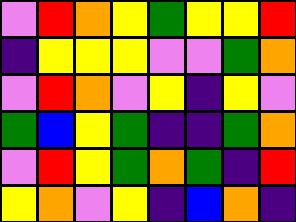[["violet", "red", "orange", "yellow", "green", "yellow", "yellow", "red"], ["indigo", "yellow", "yellow", "yellow", "violet", "violet", "green", "orange"], ["violet", "red", "orange", "violet", "yellow", "indigo", "yellow", "violet"], ["green", "blue", "yellow", "green", "indigo", "indigo", "green", "orange"], ["violet", "red", "yellow", "green", "orange", "green", "indigo", "red"], ["yellow", "orange", "violet", "yellow", "indigo", "blue", "orange", "indigo"]]